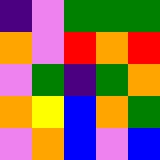[["indigo", "violet", "green", "green", "green"], ["orange", "violet", "red", "orange", "red"], ["violet", "green", "indigo", "green", "orange"], ["orange", "yellow", "blue", "orange", "green"], ["violet", "orange", "blue", "violet", "blue"]]